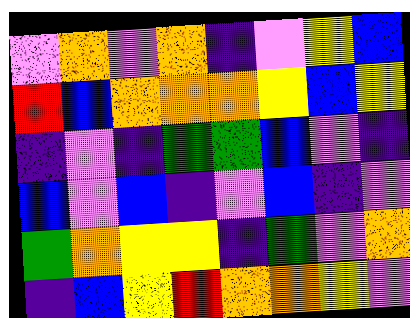[["violet", "orange", "violet", "orange", "indigo", "violet", "yellow", "blue"], ["red", "blue", "orange", "orange", "orange", "yellow", "blue", "yellow"], ["indigo", "violet", "indigo", "green", "green", "blue", "violet", "indigo"], ["blue", "violet", "blue", "indigo", "violet", "blue", "indigo", "violet"], ["green", "orange", "yellow", "yellow", "indigo", "green", "violet", "orange"], ["indigo", "blue", "yellow", "red", "orange", "orange", "yellow", "violet"]]